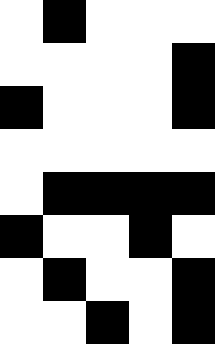[["white", "black", "white", "white", "white"], ["white", "white", "white", "white", "black"], ["black", "white", "white", "white", "black"], ["white", "white", "white", "white", "white"], ["white", "black", "black", "black", "black"], ["black", "white", "white", "black", "white"], ["white", "black", "white", "white", "black"], ["white", "white", "black", "white", "black"]]